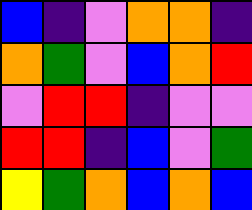[["blue", "indigo", "violet", "orange", "orange", "indigo"], ["orange", "green", "violet", "blue", "orange", "red"], ["violet", "red", "red", "indigo", "violet", "violet"], ["red", "red", "indigo", "blue", "violet", "green"], ["yellow", "green", "orange", "blue", "orange", "blue"]]